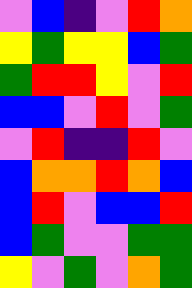[["violet", "blue", "indigo", "violet", "red", "orange"], ["yellow", "green", "yellow", "yellow", "blue", "green"], ["green", "red", "red", "yellow", "violet", "red"], ["blue", "blue", "violet", "red", "violet", "green"], ["violet", "red", "indigo", "indigo", "red", "violet"], ["blue", "orange", "orange", "red", "orange", "blue"], ["blue", "red", "violet", "blue", "blue", "red"], ["blue", "green", "violet", "violet", "green", "green"], ["yellow", "violet", "green", "violet", "orange", "green"]]